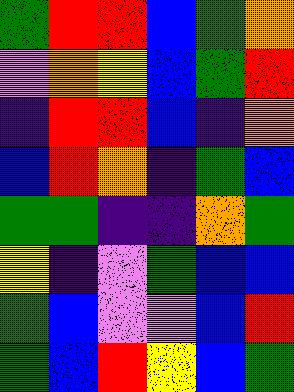[["green", "red", "red", "blue", "green", "orange"], ["violet", "orange", "yellow", "blue", "green", "red"], ["indigo", "red", "red", "blue", "indigo", "orange"], ["blue", "red", "orange", "indigo", "green", "blue"], ["green", "green", "indigo", "indigo", "orange", "green"], ["yellow", "indigo", "violet", "green", "blue", "blue"], ["green", "blue", "violet", "violet", "blue", "red"], ["green", "blue", "red", "yellow", "blue", "green"]]